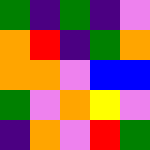[["green", "indigo", "green", "indigo", "violet"], ["orange", "red", "indigo", "green", "orange"], ["orange", "orange", "violet", "blue", "blue"], ["green", "violet", "orange", "yellow", "violet"], ["indigo", "orange", "violet", "red", "green"]]